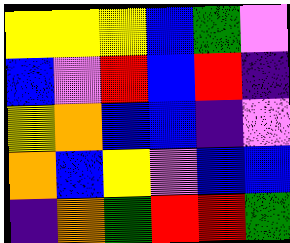[["yellow", "yellow", "yellow", "blue", "green", "violet"], ["blue", "violet", "red", "blue", "red", "indigo"], ["yellow", "orange", "blue", "blue", "indigo", "violet"], ["orange", "blue", "yellow", "violet", "blue", "blue"], ["indigo", "orange", "green", "red", "red", "green"]]